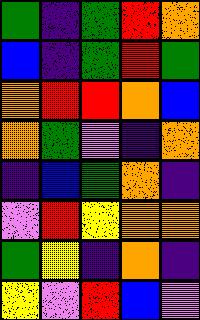[["green", "indigo", "green", "red", "orange"], ["blue", "indigo", "green", "red", "green"], ["orange", "red", "red", "orange", "blue"], ["orange", "green", "violet", "indigo", "orange"], ["indigo", "blue", "green", "orange", "indigo"], ["violet", "red", "yellow", "orange", "orange"], ["green", "yellow", "indigo", "orange", "indigo"], ["yellow", "violet", "red", "blue", "violet"]]